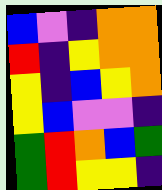[["blue", "violet", "indigo", "orange", "orange"], ["red", "indigo", "yellow", "orange", "orange"], ["yellow", "indigo", "blue", "yellow", "orange"], ["yellow", "blue", "violet", "violet", "indigo"], ["green", "red", "orange", "blue", "green"], ["green", "red", "yellow", "yellow", "indigo"]]